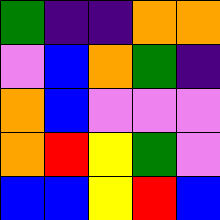[["green", "indigo", "indigo", "orange", "orange"], ["violet", "blue", "orange", "green", "indigo"], ["orange", "blue", "violet", "violet", "violet"], ["orange", "red", "yellow", "green", "violet"], ["blue", "blue", "yellow", "red", "blue"]]